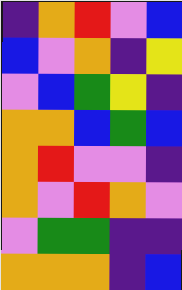[["indigo", "orange", "red", "violet", "blue"], ["blue", "violet", "orange", "indigo", "yellow"], ["violet", "blue", "green", "yellow", "indigo"], ["orange", "orange", "blue", "green", "blue"], ["orange", "red", "violet", "violet", "indigo"], ["orange", "violet", "red", "orange", "violet"], ["violet", "green", "green", "indigo", "indigo"], ["orange", "orange", "orange", "indigo", "blue"]]